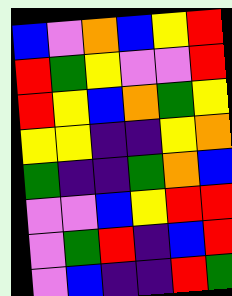[["blue", "violet", "orange", "blue", "yellow", "red"], ["red", "green", "yellow", "violet", "violet", "red"], ["red", "yellow", "blue", "orange", "green", "yellow"], ["yellow", "yellow", "indigo", "indigo", "yellow", "orange"], ["green", "indigo", "indigo", "green", "orange", "blue"], ["violet", "violet", "blue", "yellow", "red", "red"], ["violet", "green", "red", "indigo", "blue", "red"], ["violet", "blue", "indigo", "indigo", "red", "green"]]